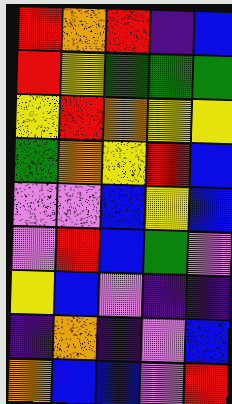[["red", "orange", "red", "indigo", "blue"], ["red", "yellow", "green", "green", "green"], ["yellow", "red", "orange", "yellow", "yellow"], ["green", "orange", "yellow", "red", "blue"], ["violet", "violet", "blue", "yellow", "blue"], ["violet", "red", "blue", "green", "violet"], ["yellow", "blue", "violet", "indigo", "indigo"], ["indigo", "orange", "indigo", "violet", "blue"], ["orange", "blue", "blue", "violet", "red"]]